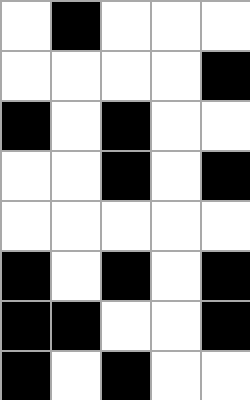[["white", "black", "white", "white", "white"], ["white", "white", "white", "white", "black"], ["black", "white", "black", "white", "white"], ["white", "white", "black", "white", "black"], ["white", "white", "white", "white", "white"], ["black", "white", "black", "white", "black"], ["black", "black", "white", "white", "black"], ["black", "white", "black", "white", "white"]]